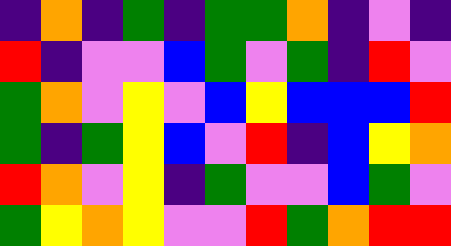[["indigo", "orange", "indigo", "green", "indigo", "green", "green", "orange", "indigo", "violet", "indigo"], ["red", "indigo", "violet", "violet", "blue", "green", "violet", "green", "indigo", "red", "violet"], ["green", "orange", "violet", "yellow", "violet", "blue", "yellow", "blue", "blue", "blue", "red"], ["green", "indigo", "green", "yellow", "blue", "violet", "red", "indigo", "blue", "yellow", "orange"], ["red", "orange", "violet", "yellow", "indigo", "green", "violet", "violet", "blue", "green", "violet"], ["green", "yellow", "orange", "yellow", "violet", "violet", "red", "green", "orange", "red", "red"]]